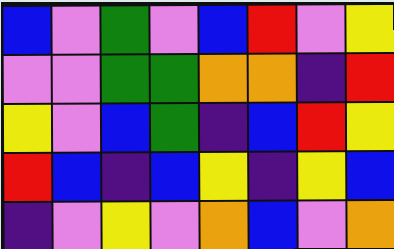[["blue", "violet", "green", "violet", "blue", "red", "violet", "yellow"], ["violet", "violet", "green", "green", "orange", "orange", "indigo", "red"], ["yellow", "violet", "blue", "green", "indigo", "blue", "red", "yellow"], ["red", "blue", "indigo", "blue", "yellow", "indigo", "yellow", "blue"], ["indigo", "violet", "yellow", "violet", "orange", "blue", "violet", "orange"]]